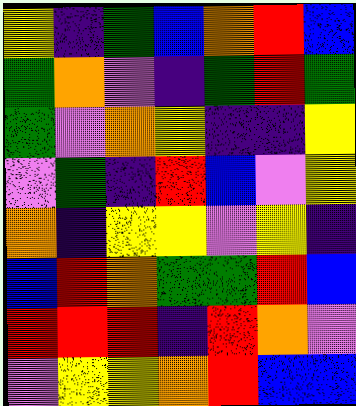[["yellow", "indigo", "green", "blue", "orange", "red", "blue"], ["green", "orange", "violet", "indigo", "green", "red", "green"], ["green", "violet", "orange", "yellow", "indigo", "indigo", "yellow"], ["violet", "green", "indigo", "red", "blue", "violet", "yellow"], ["orange", "indigo", "yellow", "yellow", "violet", "yellow", "indigo"], ["blue", "red", "orange", "green", "green", "red", "blue"], ["red", "red", "red", "indigo", "red", "orange", "violet"], ["violet", "yellow", "yellow", "orange", "red", "blue", "blue"]]